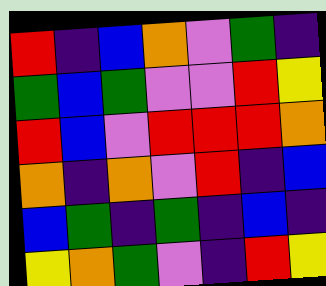[["red", "indigo", "blue", "orange", "violet", "green", "indigo"], ["green", "blue", "green", "violet", "violet", "red", "yellow"], ["red", "blue", "violet", "red", "red", "red", "orange"], ["orange", "indigo", "orange", "violet", "red", "indigo", "blue"], ["blue", "green", "indigo", "green", "indigo", "blue", "indigo"], ["yellow", "orange", "green", "violet", "indigo", "red", "yellow"]]